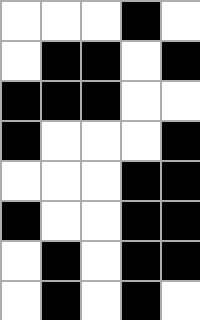[["white", "white", "white", "black", "white"], ["white", "black", "black", "white", "black"], ["black", "black", "black", "white", "white"], ["black", "white", "white", "white", "black"], ["white", "white", "white", "black", "black"], ["black", "white", "white", "black", "black"], ["white", "black", "white", "black", "black"], ["white", "black", "white", "black", "white"]]